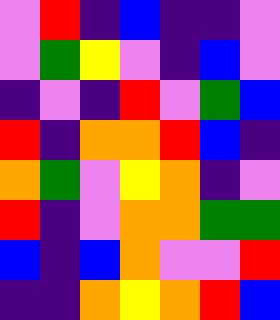[["violet", "red", "indigo", "blue", "indigo", "indigo", "violet"], ["violet", "green", "yellow", "violet", "indigo", "blue", "violet"], ["indigo", "violet", "indigo", "red", "violet", "green", "blue"], ["red", "indigo", "orange", "orange", "red", "blue", "indigo"], ["orange", "green", "violet", "yellow", "orange", "indigo", "violet"], ["red", "indigo", "violet", "orange", "orange", "green", "green"], ["blue", "indigo", "blue", "orange", "violet", "violet", "red"], ["indigo", "indigo", "orange", "yellow", "orange", "red", "blue"]]